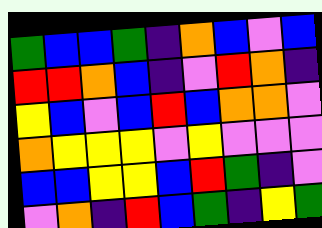[["green", "blue", "blue", "green", "indigo", "orange", "blue", "violet", "blue"], ["red", "red", "orange", "blue", "indigo", "violet", "red", "orange", "indigo"], ["yellow", "blue", "violet", "blue", "red", "blue", "orange", "orange", "violet"], ["orange", "yellow", "yellow", "yellow", "violet", "yellow", "violet", "violet", "violet"], ["blue", "blue", "yellow", "yellow", "blue", "red", "green", "indigo", "violet"], ["violet", "orange", "indigo", "red", "blue", "green", "indigo", "yellow", "green"]]